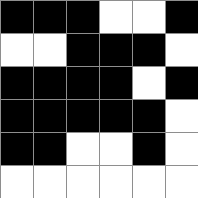[["black", "black", "black", "white", "white", "black"], ["white", "white", "black", "black", "black", "white"], ["black", "black", "black", "black", "white", "black"], ["black", "black", "black", "black", "black", "white"], ["black", "black", "white", "white", "black", "white"], ["white", "white", "white", "white", "white", "white"]]